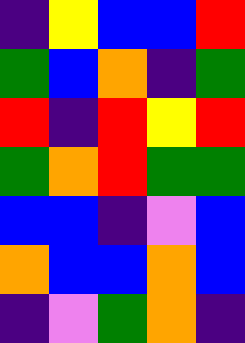[["indigo", "yellow", "blue", "blue", "red"], ["green", "blue", "orange", "indigo", "green"], ["red", "indigo", "red", "yellow", "red"], ["green", "orange", "red", "green", "green"], ["blue", "blue", "indigo", "violet", "blue"], ["orange", "blue", "blue", "orange", "blue"], ["indigo", "violet", "green", "orange", "indigo"]]